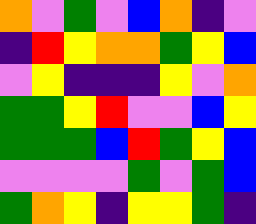[["orange", "violet", "green", "violet", "blue", "orange", "indigo", "violet"], ["indigo", "red", "yellow", "orange", "orange", "green", "yellow", "blue"], ["violet", "yellow", "indigo", "indigo", "indigo", "yellow", "violet", "orange"], ["green", "green", "yellow", "red", "violet", "violet", "blue", "yellow"], ["green", "green", "green", "blue", "red", "green", "yellow", "blue"], ["violet", "violet", "violet", "violet", "green", "violet", "green", "blue"], ["green", "orange", "yellow", "indigo", "yellow", "yellow", "green", "indigo"]]